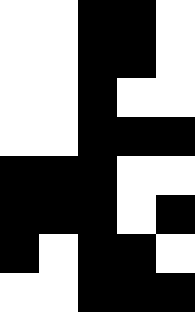[["white", "white", "black", "black", "white"], ["white", "white", "black", "black", "white"], ["white", "white", "black", "white", "white"], ["white", "white", "black", "black", "black"], ["black", "black", "black", "white", "white"], ["black", "black", "black", "white", "black"], ["black", "white", "black", "black", "white"], ["white", "white", "black", "black", "black"]]